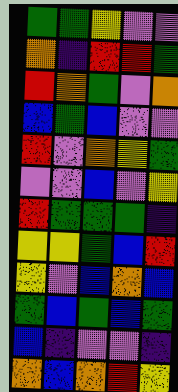[["green", "green", "yellow", "violet", "violet"], ["orange", "indigo", "red", "red", "green"], ["red", "orange", "green", "violet", "orange"], ["blue", "green", "blue", "violet", "violet"], ["red", "violet", "orange", "yellow", "green"], ["violet", "violet", "blue", "violet", "yellow"], ["red", "green", "green", "green", "indigo"], ["yellow", "yellow", "green", "blue", "red"], ["yellow", "violet", "blue", "orange", "blue"], ["green", "blue", "green", "blue", "green"], ["blue", "indigo", "violet", "violet", "indigo"], ["orange", "blue", "orange", "red", "yellow"]]